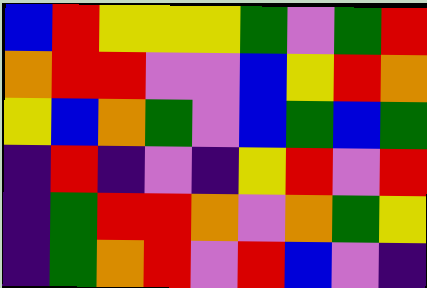[["blue", "red", "yellow", "yellow", "yellow", "green", "violet", "green", "red"], ["orange", "red", "red", "violet", "violet", "blue", "yellow", "red", "orange"], ["yellow", "blue", "orange", "green", "violet", "blue", "green", "blue", "green"], ["indigo", "red", "indigo", "violet", "indigo", "yellow", "red", "violet", "red"], ["indigo", "green", "red", "red", "orange", "violet", "orange", "green", "yellow"], ["indigo", "green", "orange", "red", "violet", "red", "blue", "violet", "indigo"]]